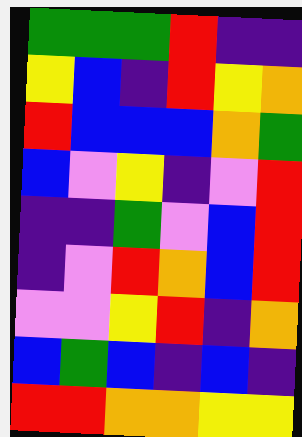[["green", "green", "green", "red", "indigo", "indigo"], ["yellow", "blue", "indigo", "red", "yellow", "orange"], ["red", "blue", "blue", "blue", "orange", "green"], ["blue", "violet", "yellow", "indigo", "violet", "red"], ["indigo", "indigo", "green", "violet", "blue", "red"], ["indigo", "violet", "red", "orange", "blue", "red"], ["violet", "violet", "yellow", "red", "indigo", "orange"], ["blue", "green", "blue", "indigo", "blue", "indigo"], ["red", "red", "orange", "orange", "yellow", "yellow"]]